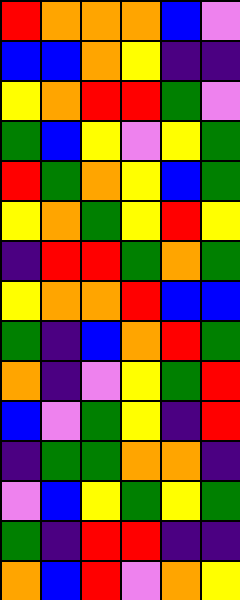[["red", "orange", "orange", "orange", "blue", "violet"], ["blue", "blue", "orange", "yellow", "indigo", "indigo"], ["yellow", "orange", "red", "red", "green", "violet"], ["green", "blue", "yellow", "violet", "yellow", "green"], ["red", "green", "orange", "yellow", "blue", "green"], ["yellow", "orange", "green", "yellow", "red", "yellow"], ["indigo", "red", "red", "green", "orange", "green"], ["yellow", "orange", "orange", "red", "blue", "blue"], ["green", "indigo", "blue", "orange", "red", "green"], ["orange", "indigo", "violet", "yellow", "green", "red"], ["blue", "violet", "green", "yellow", "indigo", "red"], ["indigo", "green", "green", "orange", "orange", "indigo"], ["violet", "blue", "yellow", "green", "yellow", "green"], ["green", "indigo", "red", "red", "indigo", "indigo"], ["orange", "blue", "red", "violet", "orange", "yellow"]]